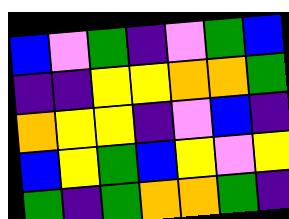[["blue", "violet", "green", "indigo", "violet", "green", "blue"], ["indigo", "indigo", "yellow", "yellow", "orange", "orange", "green"], ["orange", "yellow", "yellow", "indigo", "violet", "blue", "indigo"], ["blue", "yellow", "green", "blue", "yellow", "violet", "yellow"], ["green", "indigo", "green", "orange", "orange", "green", "indigo"]]